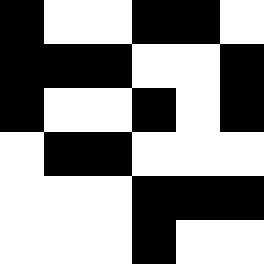[["black", "white", "white", "black", "black", "white"], ["black", "black", "black", "white", "white", "black"], ["black", "white", "white", "black", "white", "black"], ["white", "black", "black", "white", "white", "white"], ["white", "white", "white", "black", "black", "black"], ["white", "white", "white", "black", "white", "white"]]